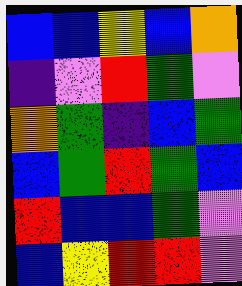[["blue", "blue", "yellow", "blue", "orange"], ["indigo", "violet", "red", "green", "violet"], ["orange", "green", "indigo", "blue", "green"], ["blue", "green", "red", "green", "blue"], ["red", "blue", "blue", "green", "violet"], ["blue", "yellow", "red", "red", "violet"]]